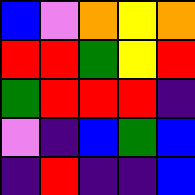[["blue", "violet", "orange", "yellow", "orange"], ["red", "red", "green", "yellow", "red"], ["green", "red", "red", "red", "indigo"], ["violet", "indigo", "blue", "green", "blue"], ["indigo", "red", "indigo", "indigo", "blue"]]